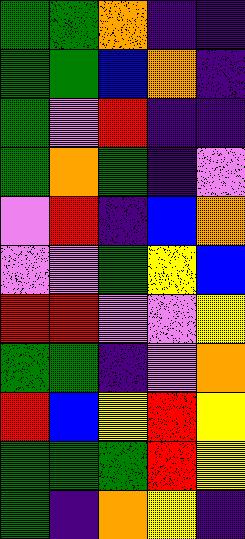[["green", "green", "orange", "indigo", "indigo"], ["green", "green", "blue", "orange", "indigo"], ["green", "violet", "red", "indigo", "indigo"], ["green", "orange", "green", "indigo", "violet"], ["violet", "red", "indigo", "blue", "orange"], ["violet", "violet", "green", "yellow", "blue"], ["red", "red", "violet", "violet", "yellow"], ["green", "green", "indigo", "violet", "orange"], ["red", "blue", "yellow", "red", "yellow"], ["green", "green", "green", "red", "yellow"], ["green", "indigo", "orange", "yellow", "indigo"]]